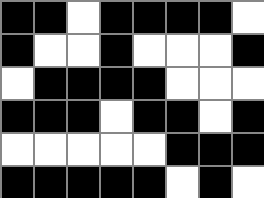[["black", "black", "white", "black", "black", "black", "black", "white"], ["black", "white", "white", "black", "white", "white", "white", "black"], ["white", "black", "black", "black", "black", "white", "white", "white"], ["black", "black", "black", "white", "black", "black", "white", "black"], ["white", "white", "white", "white", "white", "black", "black", "black"], ["black", "black", "black", "black", "black", "white", "black", "white"]]